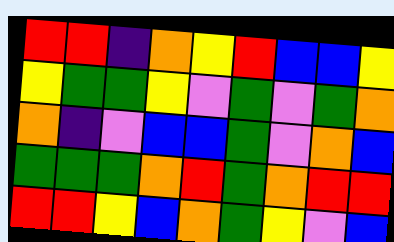[["red", "red", "indigo", "orange", "yellow", "red", "blue", "blue", "yellow"], ["yellow", "green", "green", "yellow", "violet", "green", "violet", "green", "orange"], ["orange", "indigo", "violet", "blue", "blue", "green", "violet", "orange", "blue"], ["green", "green", "green", "orange", "red", "green", "orange", "red", "red"], ["red", "red", "yellow", "blue", "orange", "green", "yellow", "violet", "blue"]]